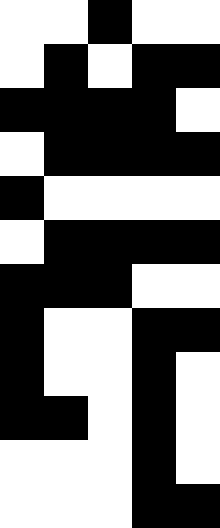[["white", "white", "black", "white", "white"], ["white", "black", "white", "black", "black"], ["black", "black", "black", "black", "white"], ["white", "black", "black", "black", "black"], ["black", "white", "white", "white", "white"], ["white", "black", "black", "black", "black"], ["black", "black", "black", "white", "white"], ["black", "white", "white", "black", "black"], ["black", "white", "white", "black", "white"], ["black", "black", "white", "black", "white"], ["white", "white", "white", "black", "white"], ["white", "white", "white", "black", "black"]]